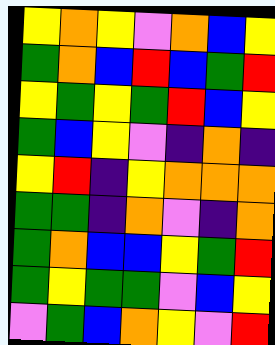[["yellow", "orange", "yellow", "violet", "orange", "blue", "yellow"], ["green", "orange", "blue", "red", "blue", "green", "red"], ["yellow", "green", "yellow", "green", "red", "blue", "yellow"], ["green", "blue", "yellow", "violet", "indigo", "orange", "indigo"], ["yellow", "red", "indigo", "yellow", "orange", "orange", "orange"], ["green", "green", "indigo", "orange", "violet", "indigo", "orange"], ["green", "orange", "blue", "blue", "yellow", "green", "red"], ["green", "yellow", "green", "green", "violet", "blue", "yellow"], ["violet", "green", "blue", "orange", "yellow", "violet", "red"]]